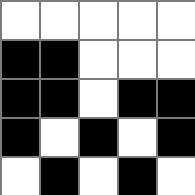[["white", "white", "white", "white", "white"], ["black", "black", "white", "white", "white"], ["black", "black", "white", "black", "black"], ["black", "white", "black", "white", "black"], ["white", "black", "white", "black", "white"]]